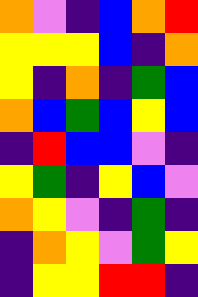[["orange", "violet", "indigo", "blue", "orange", "red"], ["yellow", "yellow", "yellow", "blue", "indigo", "orange"], ["yellow", "indigo", "orange", "indigo", "green", "blue"], ["orange", "blue", "green", "blue", "yellow", "blue"], ["indigo", "red", "blue", "blue", "violet", "indigo"], ["yellow", "green", "indigo", "yellow", "blue", "violet"], ["orange", "yellow", "violet", "indigo", "green", "indigo"], ["indigo", "orange", "yellow", "violet", "green", "yellow"], ["indigo", "yellow", "yellow", "red", "red", "indigo"]]